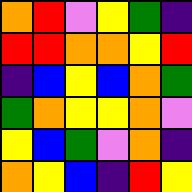[["orange", "red", "violet", "yellow", "green", "indigo"], ["red", "red", "orange", "orange", "yellow", "red"], ["indigo", "blue", "yellow", "blue", "orange", "green"], ["green", "orange", "yellow", "yellow", "orange", "violet"], ["yellow", "blue", "green", "violet", "orange", "indigo"], ["orange", "yellow", "blue", "indigo", "red", "yellow"]]